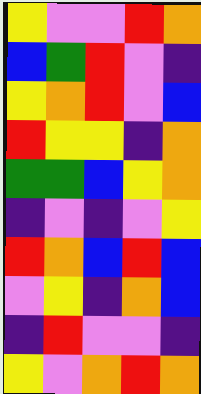[["yellow", "violet", "violet", "red", "orange"], ["blue", "green", "red", "violet", "indigo"], ["yellow", "orange", "red", "violet", "blue"], ["red", "yellow", "yellow", "indigo", "orange"], ["green", "green", "blue", "yellow", "orange"], ["indigo", "violet", "indigo", "violet", "yellow"], ["red", "orange", "blue", "red", "blue"], ["violet", "yellow", "indigo", "orange", "blue"], ["indigo", "red", "violet", "violet", "indigo"], ["yellow", "violet", "orange", "red", "orange"]]